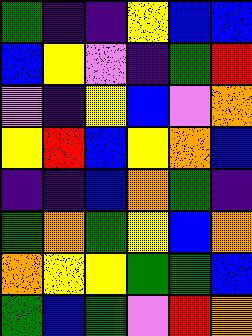[["green", "indigo", "indigo", "yellow", "blue", "blue"], ["blue", "yellow", "violet", "indigo", "green", "red"], ["violet", "indigo", "yellow", "blue", "violet", "orange"], ["yellow", "red", "blue", "yellow", "orange", "blue"], ["indigo", "indigo", "blue", "orange", "green", "indigo"], ["green", "orange", "green", "yellow", "blue", "orange"], ["orange", "yellow", "yellow", "green", "green", "blue"], ["green", "blue", "green", "violet", "red", "orange"]]